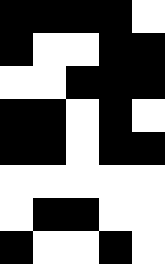[["black", "black", "black", "black", "white"], ["black", "white", "white", "black", "black"], ["white", "white", "black", "black", "black"], ["black", "black", "white", "black", "white"], ["black", "black", "white", "black", "black"], ["white", "white", "white", "white", "white"], ["white", "black", "black", "white", "white"], ["black", "white", "white", "black", "white"]]